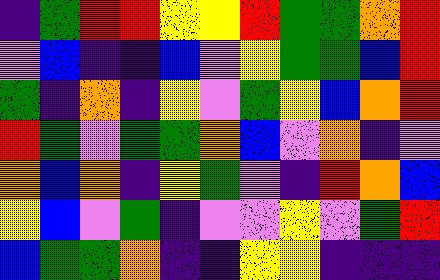[["indigo", "green", "red", "red", "yellow", "yellow", "red", "green", "green", "orange", "red"], ["violet", "blue", "indigo", "indigo", "blue", "violet", "yellow", "green", "green", "blue", "red"], ["green", "indigo", "orange", "indigo", "yellow", "violet", "green", "yellow", "blue", "orange", "red"], ["red", "green", "violet", "green", "green", "orange", "blue", "violet", "orange", "indigo", "violet"], ["orange", "blue", "orange", "indigo", "yellow", "green", "violet", "indigo", "red", "orange", "blue"], ["yellow", "blue", "violet", "green", "indigo", "violet", "violet", "yellow", "violet", "green", "red"], ["blue", "green", "green", "orange", "indigo", "indigo", "yellow", "yellow", "indigo", "indigo", "indigo"]]